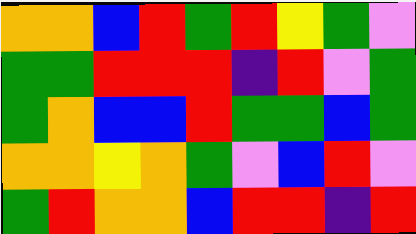[["orange", "orange", "blue", "red", "green", "red", "yellow", "green", "violet"], ["green", "green", "red", "red", "red", "indigo", "red", "violet", "green"], ["green", "orange", "blue", "blue", "red", "green", "green", "blue", "green"], ["orange", "orange", "yellow", "orange", "green", "violet", "blue", "red", "violet"], ["green", "red", "orange", "orange", "blue", "red", "red", "indigo", "red"]]